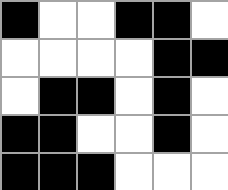[["black", "white", "white", "black", "black", "white"], ["white", "white", "white", "white", "black", "black"], ["white", "black", "black", "white", "black", "white"], ["black", "black", "white", "white", "black", "white"], ["black", "black", "black", "white", "white", "white"]]